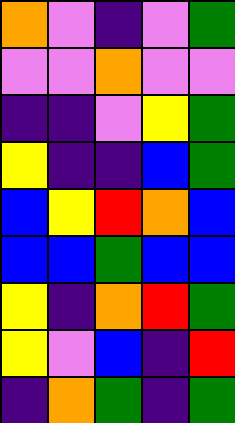[["orange", "violet", "indigo", "violet", "green"], ["violet", "violet", "orange", "violet", "violet"], ["indigo", "indigo", "violet", "yellow", "green"], ["yellow", "indigo", "indigo", "blue", "green"], ["blue", "yellow", "red", "orange", "blue"], ["blue", "blue", "green", "blue", "blue"], ["yellow", "indigo", "orange", "red", "green"], ["yellow", "violet", "blue", "indigo", "red"], ["indigo", "orange", "green", "indigo", "green"]]